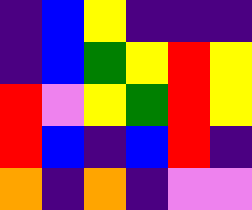[["indigo", "blue", "yellow", "indigo", "indigo", "indigo"], ["indigo", "blue", "green", "yellow", "red", "yellow"], ["red", "violet", "yellow", "green", "red", "yellow"], ["red", "blue", "indigo", "blue", "red", "indigo"], ["orange", "indigo", "orange", "indigo", "violet", "violet"]]